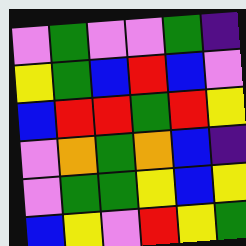[["violet", "green", "violet", "violet", "green", "indigo"], ["yellow", "green", "blue", "red", "blue", "violet"], ["blue", "red", "red", "green", "red", "yellow"], ["violet", "orange", "green", "orange", "blue", "indigo"], ["violet", "green", "green", "yellow", "blue", "yellow"], ["blue", "yellow", "violet", "red", "yellow", "green"]]